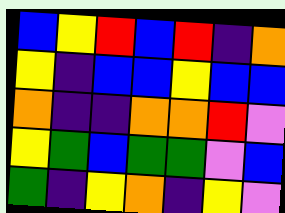[["blue", "yellow", "red", "blue", "red", "indigo", "orange"], ["yellow", "indigo", "blue", "blue", "yellow", "blue", "blue"], ["orange", "indigo", "indigo", "orange", "orange", "red", "violet"], ["yellow", "green", "blue", "green", "green", "violet", "blue"], ["green", "indigo", "yellow", "orange", "indigo", "yellow", "violet"]]